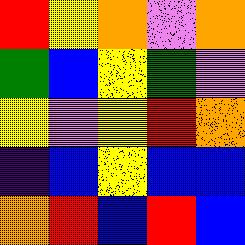[["red", "yellow", "orange", "violet", "orange"], ["green", "blue", "yellow", "green", "violet"], ["yellow", "violet", "yellow", "red", "orange"], ["indigo", "blue", "yellow", "blue", "blue"], ["orange", "red", "blue", "red", "blue"]]